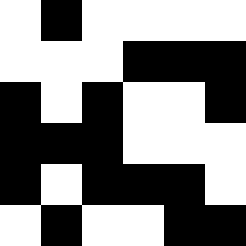[["white", "black", "white", "white", "white", "white"], ["white", "white", "white", "black", "black", "black"], ["black", "white", "black", "white", "white", "black"], ["black", "black", "black", "white", "white", "white"], ["black", "white", "black", "black", "black", "white"], ["white", "black", "white", "white", "black", "black"]]